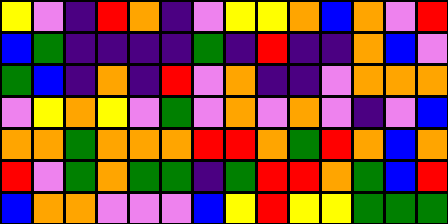[["yellow", "violet", "indigo", "red", "orange", "indigo", "violet", "yellow", "yellow", "orange", "blue", "orange", "violet", "red"], ["blue", "green", "indigo", "indigo", "indigo", "indigo", "green", "indigo", "red", "indigo", "indigo", "orange", "blue", "violet"], ["green", "blue", "indigo", "orange", "indigo", "red", "violet", "orange", "indigo", "indigo", "violet", "orange", "orange", "orange"], ["violet", "yellow", "orange", "yellow", "violet", "green", "violet", "orange", "violet", "orange", "violet", "indigo", "violet", "blue"], ["orange", "orange", "green", "orange", "orange", "orange", "red", "red", "orange", "green", "red", "orange", "blue", "orange"], ["red", "violet", "green", "orange", "green", "green", "indigo", "green", "red", "red", "orange", "green", "blue", "red"], ["blue", "orange", "orange", "violet", "violet", "violet", "blue", "yellow", "red", "yellow", "yellow", "green", "green", "green"]]